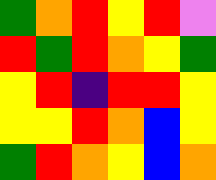[["green", "orange", "red", "yellow", "red", "violet"], ["red", "green", "red", "orange", "yellow", "green"], ["yellow", "red", "indigo", "red", "red", "yellow"], ["yellow", "yellow", "red", "orange", "blue", "yellow"], ["green", "red", "orange", "yellow", "blue", "orange"]]